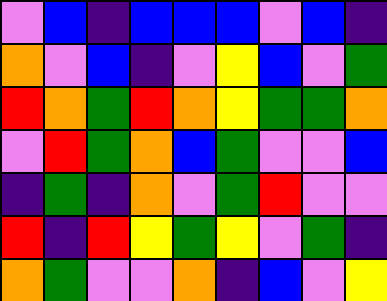[["violet", "blue", "indigo", "blue", "blue", "blue", "violet", "blue", "indigo"], ["orange", "violet", "blue", "indigo", "violet", "yellow", "blue", "violet", "green"], ["red", "orange", "green", "red", "orange", "yellow", "green", "green", "orange"], ["violet", "red", "green", "orange", "blue", "green", "violet", "violet", "blue"], ["indigo", "green", "indigo", "orange", "violet", "green", "red", "violet", "violet"], ["red", "indigo", "red", "yellow", "green", "yellow", "violet", "green", "indigo"], ["orange", "green", "violet", "violet", "orange", "indigo", "blue", "violet", "yellow"]]